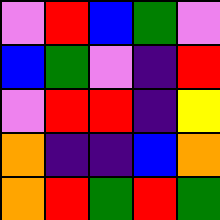[["violet", "red", "blue", "green", "violet"], ["blue", "green", "violet", "indigo", "red"], ["violet", "red", "red", "indigo", "yellow"], ["orange", "indigo", "indigo", "blue", "orange"], ["orange", "red", "green", "red", "green"]]